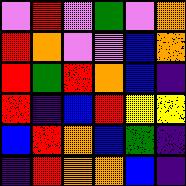[["violet", "red", "violet", "green", "violet", "orange"], ["red", "orange", "violet", "violet", "blue", "orange"], ["red", "green", "red", "orange", "blue", "indigo"], ["red", "indigo", "blue", "red", "yellow", "yellow"], ["blue", "red", "orange", "blue", "green", "indigo"], ["indigo", "red", "orange", "orange", "blue", "indigo"]]